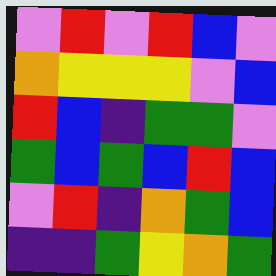[["violet", "red", "violet", "red", "blue", "violet"], ["orange", "yellow", "yellow", "yellow", "violet", "blue"], ["red", "blue", "indigo", "green", "green", "violet"], ["green", "blue", "green", "blue", "red", "blue"], ["violet", "red", "indigo", "orange", "green", "blue"], ["indigo", "indigo", "green", "yellow", "orange", "green"]]